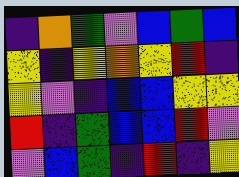[["indigo", "orange", "green", "violet", "blue", "green", "blue"], ["yellow", "indigo", "yellow", "orange", "yellow", "red", "indigo"], ["yellow", "violet", "indigo", "blue", "blue", "yellow", "yellow"], ["red", "indigo", "green", "blue", "blue", "red", "violet"], ["violet", "blue", "green", "indigo", "red", "indigo", "yellow"]]